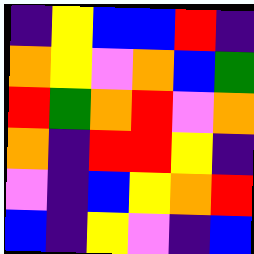[["indigo", "yellow", "blue", "blue", "red", "indigo"], ["orange", "yellow", "violet", "orange", "blue", "green"], ["red", "green", "orange", "red", "violet", "orange"], ["orange", "indigo", "red", "red", "yellow", "indigo"], ["violet", "indigo", "blue", "yellow", "orange", "red"], ["blue", "indigo", "yellow", "violet", "indigo", "blue"]]